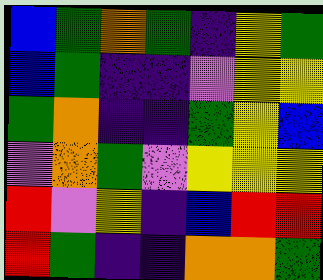[["blue", "green", "orange", "green", "indigo", "yellow", "green"], ["blue", "green", "indigo", "indigo", "violet", "yellow", "yellow"], ["green", "orange", "indigo", "indigo", "green", "yellow", "blue"], ["violet", "orange", "green", "violet", "yellow", "yellow", "yellow"], ["red", "violet", "yellow", "indigo", "blue", "red", "red"], ["red", "green", "indigo", "indigo", "orange", "orange", "green"]]